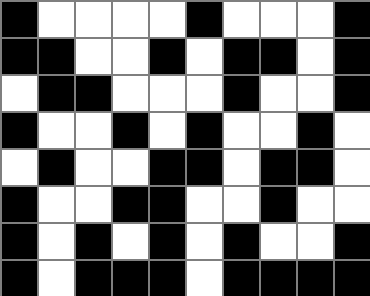[["black", "white", "white", "white", "white", "black", "white", "white", "white", "black"], ["black", "black", "white", "white", "black", "white", "black", "black", "white", "black"], ["white", "black", "black", "white", "white", "white", "black", "white", "white", "black"], ["black", "white", "white", "black", "white", "black", "white", "white", "black", "white"], ["white", "black", "white", "white", "black", "black", "white", "black", "black", "white"], ["black", "white", "white", "black", "black", "white", "white", "black", "white", "white"], ["black", "white", "black", "white", "black", "white", "black", "white", "white", "black"], ["black", "white", "black", "black", "black", "white", "black", "black", "black", "black"]]